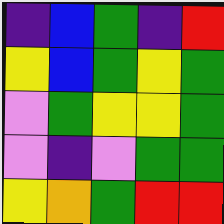[["indigo", "blue", "green", "indigo", "red"], ["yellow", "blue", "green", "yellow", "green"], ["violet", "green", "yellow", "yellow", "green"], ["violet", "indigo", "violet", "green", "green"], ["yellow", "orange", "green", "red", "red"]]